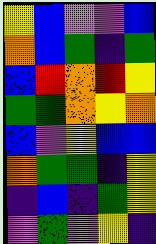[["yellow", "blue", "violet", "violet", "blue"], ["orange", "blue", "green", "indigo", "green"], ["blue", "red", "orange", "red", "yellow"], ["green", "green", "orange", "yellow", "orange"], ["blue", "violet", "yellow", "blue", "blue"], ["orange", "green", "green", "indigo", "yellow"], ["indigo", "blue", "indigo", "green", "yellow"], ["violet", "green", "violet", "yellow", "indigo"]]